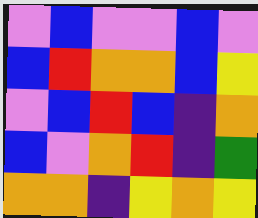[["violet", "blue", "violet", "violet", "blue", "violet"], ["blue", "red", "orange", "orange", "blue", "yellow"], ["violet", "blue", "red", "blue", "indigo", "orange"], ["blue", "violet", "orange", "red", "indigo", "green"], ["orange", "orange", "indigo", "yellow", "orange", "yellow"]]